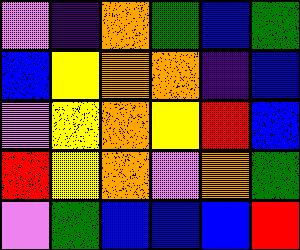[["violet", "indigo", "orange", "green", "blue", "green"], ["blue", "yellow", "orange", "orange", "indigo", "blue"], ["violet", "yellow", "orange", "yellow", "red", "blue"], ["red", "yellow", "orange", "violet", "orange", "green"], ["violet", "green", "blue", "blue", "blue", "red"]]